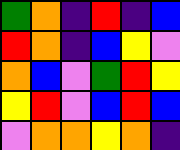[["green", "orange", "indigo", "red", "indigo", "blue"], ["red", "orange", "indigo", "blue", "yellow", "violet"], ["orange", "blue", "violet", "green", "red", "yellow"], ["yellow", "red", "violet", "blue", "red", "blue"], ["violet", "orange", "orange", "yellow", "orange", "indigo"]]